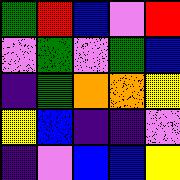[["green", "red", "blue", "violet", "red"], ["violet", "green", "violet", "green", "blue"], ["indigo", "green", "orange", "orange", "yellow"], ["yellow", "blue", "indigo", "indigo", "violet"], ["indigo", "violet", "blue", "blue", "yellow"]]